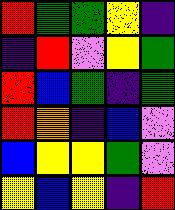[["red", "green", "green", "yellow", "indigo"], ["indigo", "red", "violet", "yellow", "green"], ["red", "blue", "green", "indigo", "green"], ["red", "orange", "indigo", "blue", "violet"], ["blue", "yellow", "yellow", "green", "violet"], ["yellow", "blue", "yellow", "indigo", "red"]]